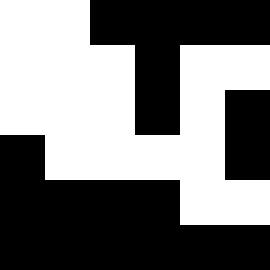[["white", "white", "black", "black", "black", "black"], ["white", "white", "white", "black", "white", "white"], ["white", "white", "white", "black", "white", "black"], ["black", "white", "white", "white", "white", "black"], ["black", "black", "black", "black", "white", "white"], ["black", "black", "black", "black", "black", "black"]]